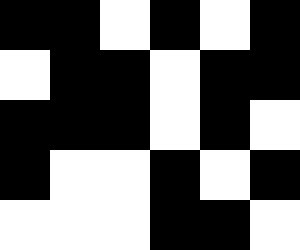[["black", "black", "white", "black", "white", "black"], ["white", "black", "black", "white", "black", "black"], ["black", "black", "black", "white", "black", "white"], ["black", "white", "white", "black", "white", "black"], ["white", "white", "white", "black", "black", "white"]]